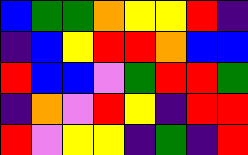[["blue", "green", "green", "orange", "yellow", "yellow", "red", "indigo"], ["indigo", "blue", "yellow", "red", "red", "orange", "blue", "blue"], ["red", "blue", "blue", "violet", "green", "red", "red", "green"], ["indigo", "orange", "violet", "red", "yellow", "indigo", "red", "red"], ["red", "violet", "yellow", "yellow", "indigo", "green", "indigo", "red"]]